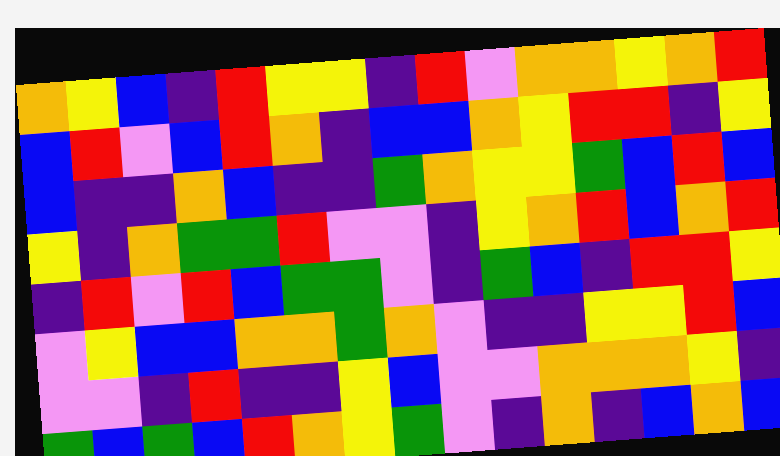[["orange", "yellow", "blue", "indigo", "red", "yellow", "yellow", "indigo", "red", "violet", "orange", "orange", "yellow", "orange", "red"], ["blue", "red", "violet", "blue", "red", "orange", "indigo", "blue", "blue", "orange", "yellow", "red", "red", "indigo", "yellow"], ["blue", "indigo", "indigo", "orange", "blue", "indigo", "indigo", "green", "orange", "yellow", "yellow", "green", "blue", "red", "blue"], ["yellow", "indigo", "orange", "green", "green", "red", "violet", "violet", "indigo", "yellow", "orange", "red", "blue", "orange", "red"], ["indigo", "red", "violet", "red", "blue", "green", "green", "violet", "indigo", "green", "blue", "indigo", "red", "red", "yellow"], ["violet", "yellow", "blue", "blue", "orange", "orange", "green", "orange", "violet", "indigo", "indigo", "yellow", "yellow", "red", "blue"], ["violet", "violet", "indigo", "red", "indigo", "indigo", "yellow", "blue", "violet", "violet", "orange", "orange", "orange", "yellow", "indigo"], ["green", "blue", "green", "blue", "red", "orange", "yellow", "green", "violet", "indigo", "orange", "indigo", "blue", "orange", "blue"]]